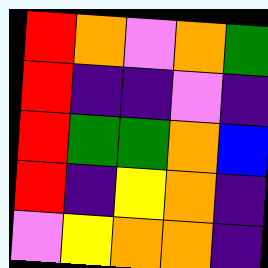[["red", "orange", "violet", "orange", "green"], ["red", "indigo", "indigo", "violet", "indigo"], ["red", "green", "green", "orange", "blue"], ["red", "indigo", "yellow", "orange", "indigo"], ["violet", "yellow", "orange", "orange", "indigo"]]